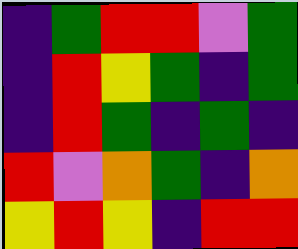[["indigo", "green", "red", "red", "violet", "green"], ["indigo", "red", "yellow", "green", "indigo", "green"], ["indigo", "red", "green", "indigo", "green", "indigo"], ["red", "violet", "orange", "green", "indigo", "orange"], ["yellow", "red", "yellow", "indigo", "red", "red"]]